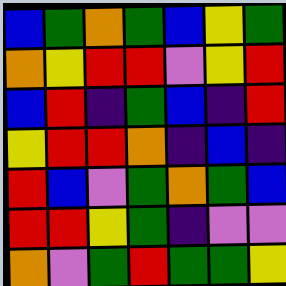[["blue", "green", "orange", "green", "blue", "yellow", "green"], ["orange", "yellow", "red", "red", "violet", "yellow", "red"], ["blue", "red", "indigo", "green", "blue", "indigo", "red"], ["yellow", "red", "red", "orange", "indigo", "blue", "indigo"], ["red", "blue", "violet", "green", "orange", "green", "blue"], ["red", "red", "yellow", "green", "indigo", "violet", "violet"], ["orange", "violet", "green", "red", "green", "green", "yellow"]]